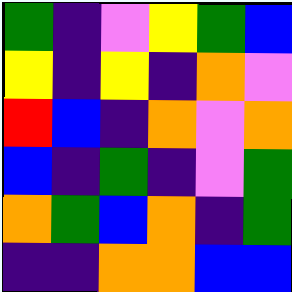[["green", "indigo", "violet", "yellow", "green", "blue"], ["yellow", "indigo", "yellow", "indigo", "orange", "violet"], ["red", "blue", "indigo", "orange", "violet", "orange"], ["blue", "indigo", "green", "indigo", "violet", "green"], ["orange", "green", "blue", "orange", "indigo", "green"], ["indigo", "indigo", "orange", "orange", "blue", "blue"]]